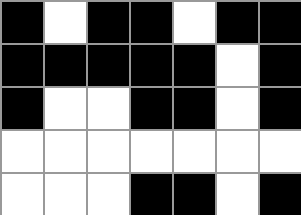[["black", "white", "black", "black", "white", "black", "black"], ["black", "black", "black", "black", "black", "white", "black"], ["black", "white", "white", "black", "black", "white", "black"], ["white", "white", "white", "white", "white", "white", "white"], ["white", "white", "white", "black", "black", "white", "black"]]